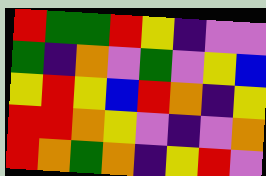[["red", "green", "green", "red", "yellow", "indigo", "violet", "violet"], ["green", "indigo", "orange", "violet", "green", "violet", "yellow", "blue"], ["yellow", "red", "yellow", "blue", "red", "orange", "indigo", "yellow"], ["red", "red", "orange", "yellow", "violet", "indigo", "violet", "orange"], ["red", "orange", "green", "orange", "indigo", "yellow", "red", "violet"]]